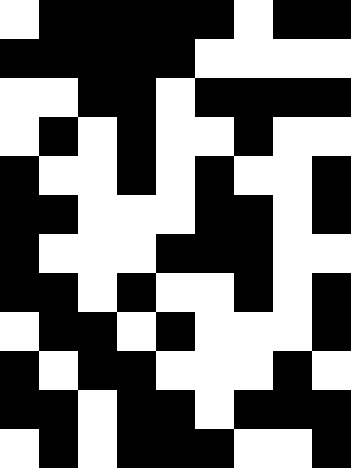[["white", "black", "black", "black", "black", "black", "white", "black", "black"], ["black", "black", "black", "black", "black", "white", "white", "white", "white"], ["white", "white", "black", "black", "white", "black", "black", "black", "black"], ["white", "black", "white", "black", "white", "white", "black", "white", "white"], ["black", "white", "white", "black", "white", "black", "white", "white", "black"], ["black", "black", "white", "white", "white", "black", "black", "white", "black"], ["black", "white", "white", "white", "black", "black", "black", "white", "white"], ["black", "black", "white", "black", "white", "white", "black", "white", "black"], ["white", "black", "black", "white", "black", "white", "white", "white", "black"], ["black", "white", "black", "black", "white", "white", "white", "black", "white"], ["black", "black", "white", "black", "black", "white", "black", "black", "black"], ["white", "black", "white", "black", "black", "black", "white", "white", "black"]]